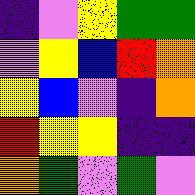[["indigo", "violet", "yellow", "green", "green"], ["violet", "yellow", "blue", "red", "orange"], ["yellow", "blue", "violet", "indigo", "orange"], ["red", "yellow", "yellow", "indigo", "indigo"], ["orange", "green", "violet", "green", "violet"]]